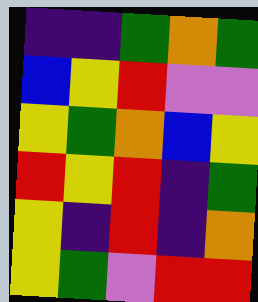[["indigo", "indigo", "green", "orange", "green"], ["blue", "yellow", "red", "violet", "violet"], ["yellow", "green", "orange", "blue", "yellow"], ["red", "yellow", "red", "indigo", "green"], ["yellow", "indigo", "red", "indigo", "orange"], ["yellow", "green", "violet", "red", "red"]]